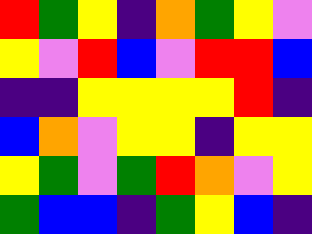[["red", "green", "yellow", "indigo", "orange", "green", "yellow", "violet"], ["yellow", "violet", "red", "blue", "violet", "red", "red", "blue"], ["indigo", "indigo", "yellow", "yellow", "yellow", "yellow", "red", "indigo"], ["blue", "orange", "violet", "yellow", "yellow", "indigo", "yellow", "yellow"], ["yellow", "green", "violet", "green", "red", "orange", "violet", "yellow"], ["green", "blue", "blue", "indigo", "green", "yellow", "blue", "indigo"]]